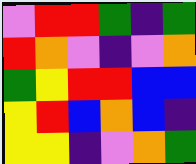[["violet", "red", "red", "green", "indigo", "green"], ["red", "orange", "violet", "indigo", "violet", "orange"], ["green", "yellow", "red", "red", "blue", "blue"], ["yellow", "red", "blue", "orange", "blue", "indigo"], ["yellow", "yellow", "indigo", "violet", "orange", "green"]]